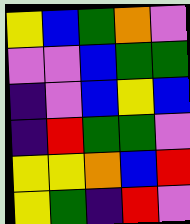[["yellow", "blue", "green", "orange", "violet"], ["violet", "violet", "blue", "green", "green"], ["indigo", "violet", "blue", "yellow", "blue"], ["indigo", "red", "green", "green", "violet"], ["yellow", "yellow", "orange", "blue", "red"], ["yellow", "green", "indigo", "red", "violet"]]